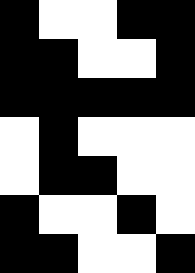[["black", "white", "white", "black", "black"], ["black", "black", "white", "white", "black"], ["black", "black", "black", "black", "black"], ["white", "black", "white", "white", "white"], ["white", "black", "black", "white", "white"], ["black", "white", "white", "black", "white"], ["black", "black", "white", "white", "black"]]